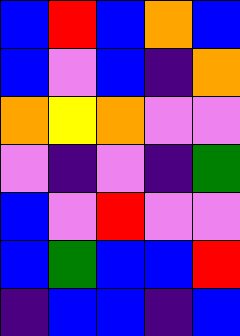[["blue", "red", "blue", "orange", "blue"], ["blue", "violet", "blue", "indigo", "orange"], ["orange", "yellow", "orange", "violet", "violet"], ["violet", "indigo", "violet", "indigo", "green"], ["blue", "violet", "red", "violet", "violet"], ["blue", "green", "blue", "blue", "red"], ["indigo", "blue", "blue", "indigo", "blue"]]